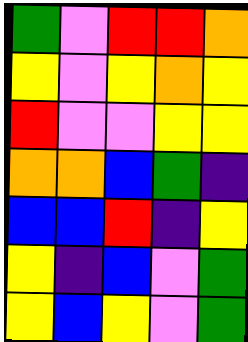[["green", "violet", "red", "red", "orange"], ["yellow", "violet", "yellow", "orange", "yellow"], ["red", "violet", "violet", "yellow", "yellow"], ["orange", "orange", "blue", "green", "indigo"], ["blue", "blue", "red", "indigo", "yellow"], ["yellow", "indigo", "blue", "violet", "green"], ["yellow", "blue", "yellow", "violet", "green"]]